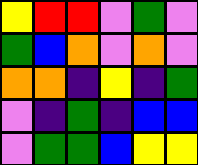[["yellow", "red", "red", "violet", "green", "violet"], ["green", "blue", "orange", "violet", "orange", "violet"], ["orange", "orange", "indigo", "yellow", "indigo", "green"], ["violet", "indigo", "green", "indigo", "blue", "blue"], ["violet", "green", "green", "blue", "yellow", "yellow"]]